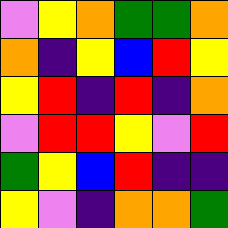[["violet", "yellow", "orange", "green", "green", "orange"], ["orange", "indigo", "yellow", "blue", "red", "yellow"], ["yellow", "red", "indigo", "red", "indigo", "orange"], ["violet", "red", "red", "yellow", "violet", "red"], ["green", "yellow", "blue", "red", "indigo", "indigo"], ["yellow", "violet", "indigo", "orange", "orange", "green"]]